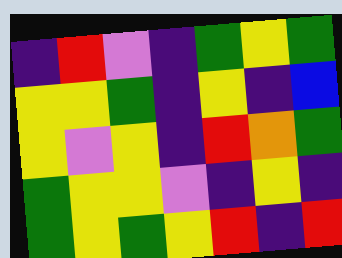[["indigo", "red", "violet", "indigo", "green", "yellow", "green"], ["yellow", "yellow", "green", "indigo", "yellow", "indigo", "blue"], ["yellow", "violet", "yellow", "indigo", "red", "orange", "green"], ["green", "yellow", "yellow", "violet", "indigo", "yellow", "indigo"], ["green", "yellow", "green", "yellow", "red", "indigo", "red"]]